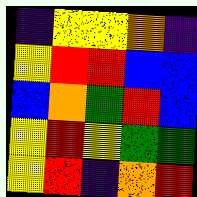[["indigo", "yellow", "yellow", "orange", "indigo"], ["yellow", "red", "red", "blue", "blue"], ["blue", "orange", "green", "red", "blue"], ["yellow", "red", "yellow", "green", "green"], ["yellow", "red", "indigo", "orange", "red"]]